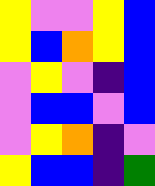[["yellow", "violet", "violet", "yellow", "blue"], ["yellow", "blue", "orange", "yellow", "blue"], ["violet", "yellow", "violet", "indigo", "blue"], ["violet", "blue", "blue", "violet", "blue"], ["violet", "yellow", "orange", "indigo", "violet"], ["yellow", "blue", "blue", "indigo", "green"]]